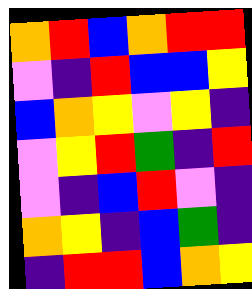[["orange", "red", "blue", "orange", "red", "red"], ["violet", "indigo", "red", "blue", "blue", "yellow"], ["blue", "orange", "yellow", "violet", "yellow", "indigo"], ["violet", "yellow", "red", "green", "indigo", "red"], ["violet", "indigo", "blue", "red", "violet", "indigo"], ["orange", "yellow", "indigo", "blue", "green", "indigo"], ["indigo", "red", "red", "blue", "orange", "yellow"]]